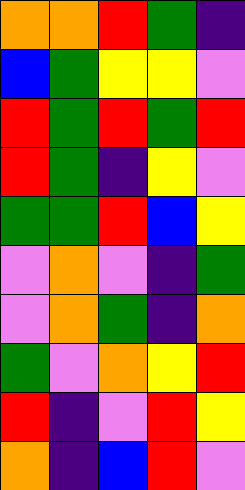[["orange", "orange", "red", "green", "indigo"], ["blue", "green", "yellow", "yellow", "violet"], ["red", "green", "red", "green", "red"], ["red", "green", "indigo", "yellow", "violet"], ["green", "green", "red", "blue", "yellow"], ["violet", "orange", "violet", "indigo", "green"], ["violet", "orange", "green", "indigo", "orange"], ["green", "violet", "orange", "yellow", "red"], ["red", "indigo", "violet", "red", "yellow"], ["orange", "indigo", "blue", "red", "violet"]]